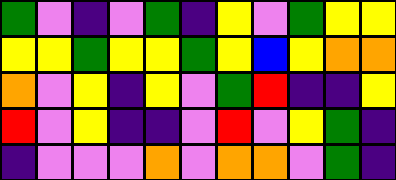[["green", "violet", "indigo", "violet", "green", "indigo", "yellow", "violet", "green", "yellow", "yellow"], ["yellow", "yellow", "green", "yellow", "yellow", "green", "yellow", "blue", "yellow", "orange", "orange"], ["orange", "violet", "yellow", "indigo", "yellow", "violet", "green", "red", "indigo", "indigo", "yellow"], ["red", "violet", "yellow", "indigo", "indigo", "violet", "red", "violet", "yellow", "green", "indigo"], ["indigo", "violet", "violet", "violet", "orange", "violet", "orange", "orange", "violet", "green", "indigo"]]